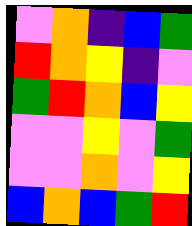[["violet", "orange", "indigo", "blue", "green"], ["red", "orange", "yellow", "indigo", "violet"], ["green", "red", "orange", "blue", "yellow"], ["violet", "violet", "yellow", "violet", "green"], ["violet", "violet", "orange", "violet", "yellow"], ["blue", "orange", "blue", "green", "red"]]